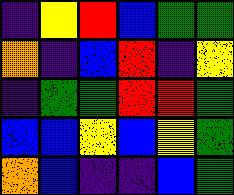[["indigo", "yellow", "red", "blue", "green", "green"], ["orange", "indigo", "blue", "red", "indigo", "yellow"], ["indigo", "green", "green", "red", "red", "green"], ["blue", "blue", "yellow", "blue", "yellow", "green"], ["orange", "blue", "indigo", "indigo", "blue", "green"]]